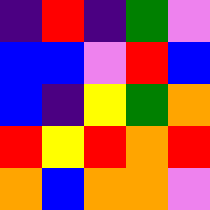[["indigo", "red", "indigo", "green", "violet"], ["blue", "blue", "violet", "red", "blue"], ["blue", "indigo", "yellow", "green", "orange"], ["red", "yellow", "red", "orange", "red"], ["orange", "blue", "orange", "orange", "violet"]]